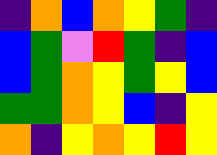[["indigo", "orange", "blue", "orange", "yellow", "green", "indigo"], ["blue", "green", "violet", "red", "green", "indigo", "blue"], ["blue", "green", "orange", "yellow", "green", "yellow", "blue"], ["green", "green", "orange", "yellow", "blue", "indigo", "yellow"], ["orange", "indigo", "yellow", "orange", "yellow", "red", "yellow"]]